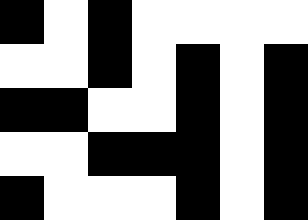[["black", "white", "black", "white", "white", "white", "white"], ["white", "white", "black", "white", "black", "white", "black"], ["black", "black", "white", "white", "black", "white", "black"], ["white", "white", "black", "black", "black", "white", "black"], ["black", "white", "white", "white", "black", "white", "black"]]